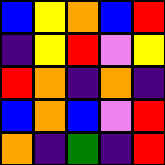[["blue", "yellow", "orange", "blue", "red"], ["indigo", "yellow", "red", "violet", "yellow"], ["red", "orange", "indigo", "orange", "indigo"], ["blue", "orange", "blue", "violet", "red"], ["orange", "indigo", "green", "indigo", "red"]]